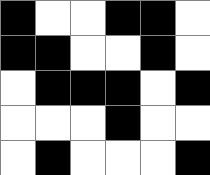[["black", "white", "white", "black", "black", "white"], ["black", "black", "white", "white", "black", "white"], ["white", "black", "black", "black", "white", "black"], ["white", "white", "white", "black", "white", "white"], ["white", "black", "white", "white", "white", "black"]]